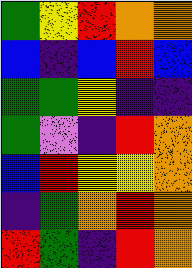[["green", "yellow", "red", "orange", "orange"], ["blue", "indigo", "blue", "red", "blue"], ["green", "green", "yellow", "indigo", "indigo"], ["green", "violet", "indigo", "red", "orange"], ["blue", "red", "yellow", "yellow", "orange"], ["indigo", "green", "orange", "red", "orange"], ["red", "green", "indigo", "red", "orange"]]